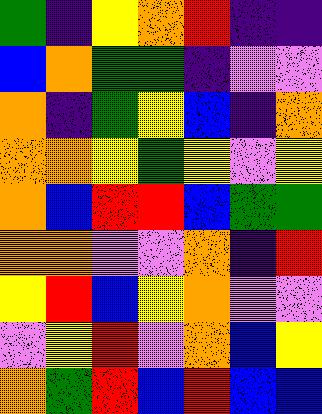[["green", "indigo", "yellow", "orange", "red", "indigo", "indigo"], ["blue", "orange", "green", "green", "indigo", "violet", "violet"], ["orange", "indigo", "green", "yellow", "blue", "indigo", "orange"], ["orange", "orange", "yellow", "green", "yellow", "violet", "yellow"], ["orange", "blue", "red", "red", "blue", "green", "green"], ["orange", "orange", "violet", "violet", "orange", "indigo", "red"], ["yellow", "red", "blue", "yellow", "orange", "violet", "violet"], ["violet", "yellow", "red", "violet", "orange", "blue", "yellow"], ["orange", "green", "red", "blue", "red", "blue", "blue"]]